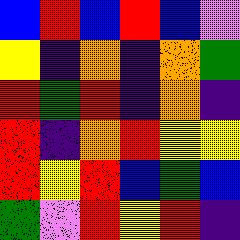[["blue", "red", "blue", "red", "blue", "violet"], ["yellow", "indigo", "orange", "indigo", "orange", "green"], ["red", "green", "red", "indigo", "orange", "indigo"], ["red", "indigo", "orange", "red", "yellow", "yellow"], ["red", "yellow", "red", "blue", "green", "blue"], ["green", "violet", "red", "yellow", "red", "indigo"]]